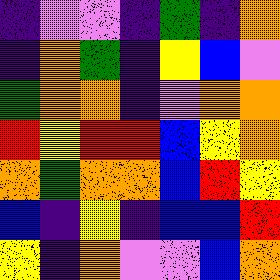[["indigo", "violet", "violet", "indigo", "green", "indigo", "orange"], ["indigo", "orange", "green", "indigo", "yellow", "blue", "violet"], ["green", "orange", "orange", "indigo", "violet", "orange", "orange"], ["red", "yellow", "red", "red", "blue", "yellow", "orange"], ["orange", "green", "orange", "orange", "blue", "red", "yellow"], ["blue", "indigo", "yellow", "indigo", "blue", "blue", "red"], ["yellow", "indigo", "orange", "violet", "violet", "blue", "orange"]]